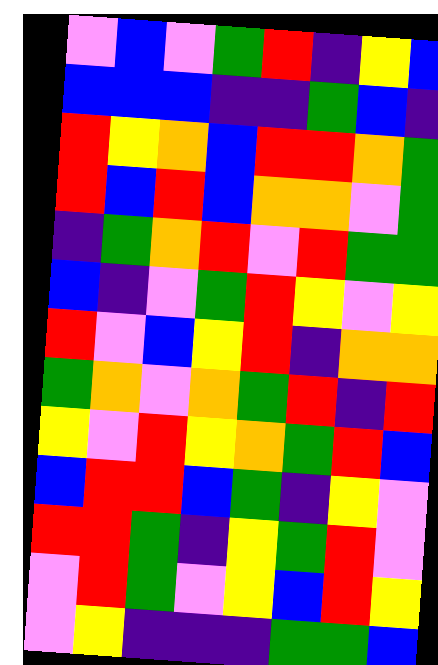[["violet", "blue", "violet", "green", "red", "indigo", "yellow", "blue"], ["blue", "blue", "blue", "indigo", "indigo", "green", "blue", "indigo"], ["red", "yellow", "orange", "blue", "red", "red", "orange", "green"], ["red", "blue", "red", "blue", "orange", "orange", "violet", "green"], ["indigo", "green", "orange", "red", "violet", "red", "green", "green"], ["blue", "indigo", "violet", "green", "red", "yellow", "violet", "yellow"], ["red", "violet", "blue", "yellow", "red", "indigo", "orange", "orange"], ["green", "orange", "violet", "orange", "green", "red", "indigo", "red"], ["yellow", "violet", "red", "yellow", "orange", "green", "red", "blue"], ["blue", "red", "red", "blue", "green", "indigo", "yellow", "violet"], ["red", "red", "green", "indigo", "yellow", "green", "red", "violet"], ["violet", "red", "green", "violet", "yellow", "blue", "red", "yellow"], ["violet", "yellow", "indigo", "indigo", "indigo", "green", "green", "blue"]]